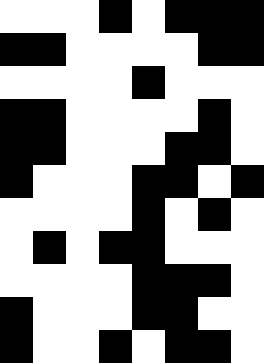[["white", "white", "white", "black", "white", "black", "black", "black"], ["black", "black", "white", "white", "white", "white", "black", "black"], ["white", "white", "white", "white", "black", "white", "white", "white"], ["black", "black", "white", "white", "white", "white", "black", "white"], ["black", "black", "white", "white", "white", "black", "black", "white"], ["black", "white", "white", "white", "black", "black", "white", "black"], ["white", "white", "white", "white", "black", "white", "black", "white"], ["white", "black", "white", "black", "black", "white", "white", "white"], ["white", "white", "white", "white", "black", "black", "black", "white"], ["black", "white", "white", "white", "black", "black", "white", "white"], ["black", "white", "white", "black", "white", "black", "black", "white"]]